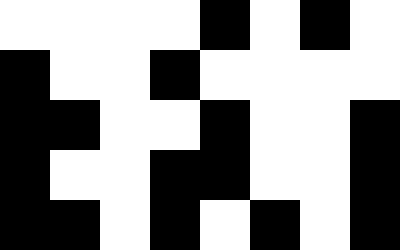[["white", "white", "white", "white", "black", "white", "black", "white"], ["black", "white", "white", "black", "white", "white", "white", "white"], ["black", "black", "white", "white", "black", "white", "white", "black"], ["black", "white", "white", "black", "black", "white", "white", "black"], ["black", "black", "white", "black", "white", "black", "white", "black"]]